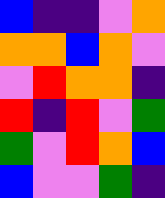[["blue", "indigo", "indigo", "violet", "orange"], ["orange", "orange", "blue", "orange", "violet"], ["violet", "red", "orange", "orange", "indigo"], ["red", "indigo", "red", "violet", "green"], ["green", "violet", "red", "orange", "blue"], ["blue", "violet", "violet", "green", "indigo"]]